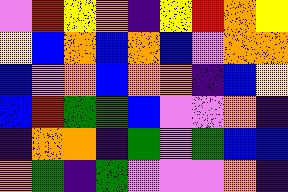[["violet", "red", "yellow", "orange", "indigo", "yellow", "red", "orange", "yellow"], ["yellow", "blue", "orange", "blue", "orange", "blue", "violet", "orange", "orange"], ["blue", "violet", "orange", "blue", "orange", "orange", "indigo", "blue", "yellow"], ["blue", "red", "green", "green", "blue", "violet", "violet", "orange", "indigo"], ["indigo", "orange", "orange", "indigo", "green", "violet", "green", "blue", "blue"], ["orange", "green", "indigo", "green", "violet", "violet", "violet", "orange", "indigo"]]